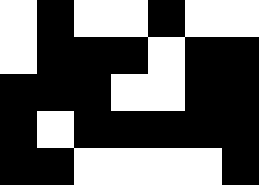[["white", "black", "white", "white", "black", "white", "white"], ["white", "black", "black", "black", "white", "black", "black"], ["black", "black", "black", "white", "white", "black", "black"], ["black", "white", "black", "black", "black", "black", "black"], ["black", "black", "white", "white", "white", "white", "black"]]